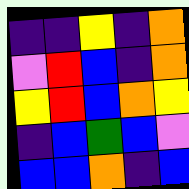[["indigo", "indigo", "yellow", "indigo", "orange"], ["violet", "red", "blue", "indigo", "orange"], ["yellow", "red", "blue", "orange", "yellow"], ["indigo", "blue", "green", "blue", "violet"], ["blue", "blue", "orange", "indigo", "blue"]]